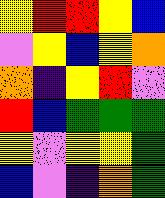[["yellow", "red", "red", "yellow", "blue"], ["violet", "yellow", "blue", "yellow", "orange"], ["orange", "indigo", "yellow", "red", "violet"], ["red", "blue", "green", "green", "green"], ["yellow", "violet", "yellow", "yellow", "green"], ["blue", "violet", "indigo", "orange", "green"]]